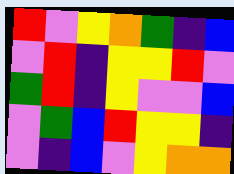[["red", "violet", "yellow", "orange", "green", "indigo", "blue"], ["violet", "red", "indigo", "yellow", "yellow", "red", "violet"], ["green", "red", "indigo", "yellow", "violet", "violet", "blue"], ["violet", "green", "blue", "red", "yellow", "yellow", "indigo"], ["violet", "indigo", "blue", "violet", "yellow", "orange", "orange"]]